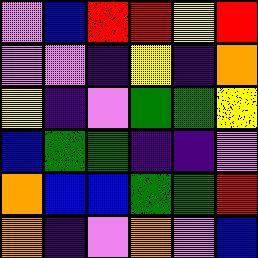[["violet", "blue", "red", "red", "yellow", "red"], ["violet", "violet", "indigo", "yellow", "indigo", "orange"], ["yellow", "indigo", "violet", "green", "green", "yellow"], ["blue", "green", "green", "indigo", "indigo", "violet"], ["orange", "blue", "blue", "green", "green", "red"], ["orange", "indigo", "violet", "orange", "violet", "blue"]]